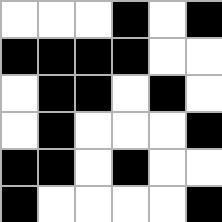[["white", "white", "white", "black", "white", "black"], ["black", "black", "black", "black", "white", "white"], ["white", "black", "black", "white", "black", "white"], ["white", "black", "white", "white", "white", "black"], ["black", "black", "white", "black", "white", "white"], ["black", "white", "white", "white", "white", "black"]]